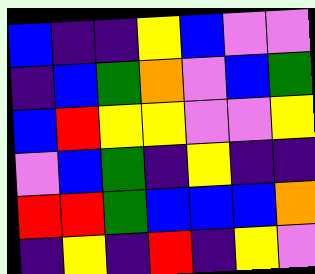[["blue", "indigo", "indigo", "yellow", "blue", "violet", "violet"], ["indigo", "blue", "green", "orange", "violet", "blue", "green"], ["blue", "red", "yellow", "yellow", "violet", "violet", "yellow"], ["violet", "blue", "green", "indigo", "yellow", "indigo", "indigo"], ["red", "red", "green", "blue", "blue", "blue", "orange"], ["indigo", "yellow", "indigo", "red", "indigo", "yellow", "violet"]]